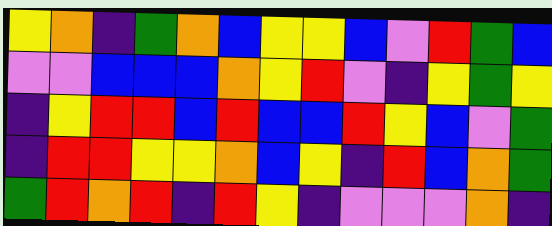[["yellow", "orange", "indigo", "green", "orange", "blue", "yellow", "yellow", "blue", "violet", "red", "green", "blue"], ["violet", "violet", "blue", "blue", "blue", "orange", "yellow", "red", "violet", "indigo", "yellow", "green", "yellow"], ["indigo", "yellow", "red", "red", "blue", "red", "blue", "blue", "red", "yellow", "blue", "violet", "green"], ["indigo", "red", "red", "yellow", "yellow", "orange", "blue", "yellow", "indigo", "red", "blue", "orange", "green"], ["green", "red", "orange", "red", "indigo", "red", "yellow", "indigo", "violet", "violet", "violet", "orange", "indigo"]]